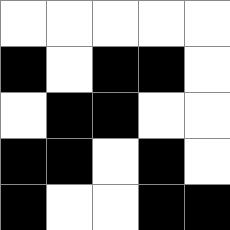[["white", "white", "white", "white", "white"], ["black", "white", "black", "black", "white"], ["white", "black", "black", "white", "white"], ["black", "black", "white", "black", "white"], ["black", "white", "white", "black", "black"]]